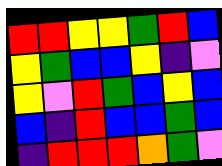[["red", "red", "yellow", "yellow", "green", "red", "blue"], ["yellow", "green", "blue", "blue", "yellow", "indigo", "violet"], ["yellow", "violet", "red", "green", "blue", "yellow", "blue"], ["blue", "indigo", "red", "blue", "blue", "green", "blue"], ["indigo", "red", "red", "red", "orange", "green", "violet"]]